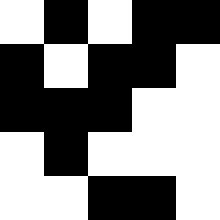[["white", "black", "white", "black", "black"], ["black", "white", "black", "black", "white"], ["black", "black", "black", "white", "white"], ["white", "black", "white", "white", "white"], ["white", "white", "black", "black", "white"]]